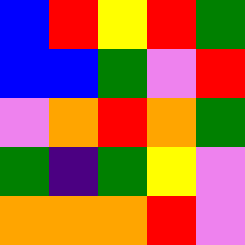[["blue", "red", "yellow", "red", "green"], ["blue", "blue", "green", "violet", "red"], ["violet", "orange", "red", "orange", "green"], ["green", "indigo", "green", "yellow", "violet"], ["orange", "orange", "orange", "red", "violet"]]